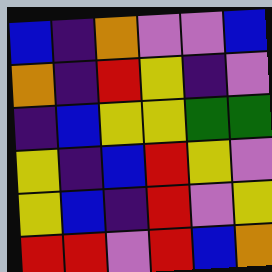[["blue", "indigo", "orange", "violet", "violet", "blue"], ["orange", "indigo", "red", "yellow", "indigo", "violet"], ["indigo", "blue", "yellow", "yellow", "green", "green"], ["yellow", "indigo", "blue", "red", "yellow", "violet"], ["yellow", "blue", "indigo", "red", "violet", "yellow"], ["red", "red", "violet", "red", "blue", "orange"]]